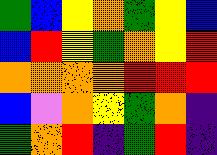[["green", "blue", "yellow", "orange", "green", "yellow", "blue"], ["blue", "red", "yellow", "green", "orange", "yellow", "red"], ["orange", "orange", "orange", "orange", "red", "red", "red"], ["blue", "violet", "orange", "yellow", "green", "orange", "indigo"], ["green", "orange", "red", "indigo", "green", "red", "indigo"]]